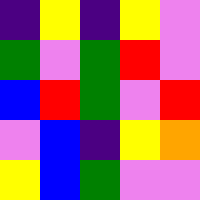[["indigo", "yellow", "indigo", "yellow", "violet"], ["green", "violet", "green", "red", "violet"], ["blue", "red", "green", "violet", "red"], ["violet", "blue", "indigo", "yellow", "orange"], ["yellow", "blue", "green", "violet", "violet"]]